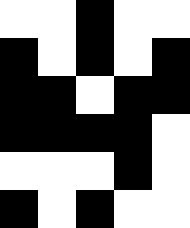[["white", "white", "black", "white", "white"], ["black", "white", "black", "white", "black"], ["black", "black", "white", "black", "black"], ["black", "black", "black", "black", "white"], ["white", "white", "white", "black", "white"], ["black", "white", "black", "white", "white"]]